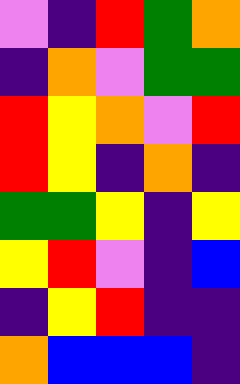[["violet", "indigo", "red", "green", "orange"], ["indigo", "orange", "violet", "green", "green"], ["red", "yellow", "orange", "violet", "red"], ["red", "yellow", "indigo", "orange", "indigo"], ["green", "green", "yellow", "indigo", "yellow"], ["yellow", "red", "violet", "indigo", "blue"], ["indigo", "yellow", "red", "indigo", "indigo"], ["orange", "blue", "blue", "blue", "indigo"]]